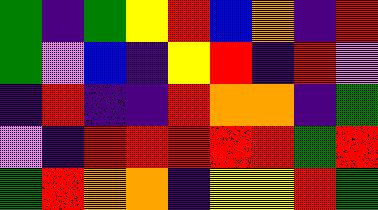[["green", "indigo", "green", "yellow", "red", "blue", "orange", "indigo", "red"], ["green", "violet", "blue", "indigo", "yellow", "red", "indigo", "red", "violet"], ["indigo", "red", "indigo", "indigo", "red", "orange", "orange", "indigo", "green"], ["violet", "indigo", "red", "red", "red", "red", "red", "green", "red"], ["green", "red", "orange", "orange", "indigo", "yellow", "yellow", "red", "green"]]